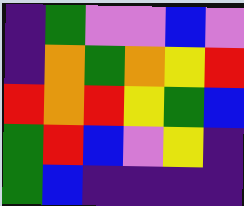[["indigo", "green", "violet", "violet", "blue", "violet"], ["indigo", "orange", "green", "orange", "yellow", "red"], ["red", "orange", "red", "yellow", "green", "blue"], ["green", "red", "blue", "violet", "yellow", "indigo"], ["green", "blue", "indigo", "indigo", "indigo", "indigo"]]